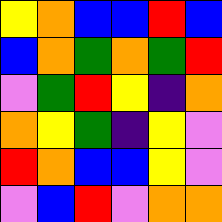[["yellow", "orange", "blue", "blue", "red", "blue"], ["blue", "orange", "green", "orange", "green", "red"], ["violet", "green", "red", "yellow", "indigo", "orange"], ["orange", "yellow", "green", "indigo", "yellow", "violet"], ["red", "orange", "blue", "blue", "yellow", "violet"], ["violet", "blue", "red", "violet", "orange", "orange"]]